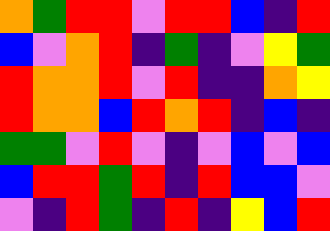[["orange", "green", "red", "red", "violet", "red", "red", "blue", "indigo", "red"], ["blue", "violet", "orange", "red", "indigo", "green", "indigo", "violet", "yellow", "green"], ["red", "orange", "orange", "red", "violet", "red", "indigo", "indigo", "orange", "yellow"], ["red", "orange", "orange", "blue", "red", "orange", "red", "indigo", "blue", "indigo"], ["green", "green", "violet", "red", "violet", "indigo", "violet", "blue", "violet", "blue"], ["blue", "red", "red", "green", "red", "indigo", "red", "blue", "blue", "violet"], ["violet", "indigo", "red", "green", "indigo", "red", "indigo", "yellow", "blue", "red"]]